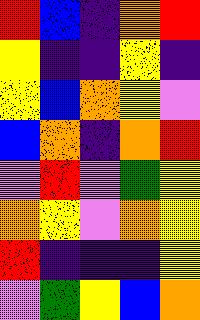[["red", "blue", "indigo", "orange", "red"], ["yellow", "indigo", "indigo", "yellow", "indigo"], ["yellow", "blue", "orange", "yellow", "violet"], ["blue", "orange", "indigo", "orange", "red"], ["violet", "red", "violet", "green", "yellow"], ["orange", "yellow", "violet", "orange", "yellow"], ["red", "indigo", "indigo", "indigo", "yellow"], ["violet", "green", "yellow", "blue", "orange"]]